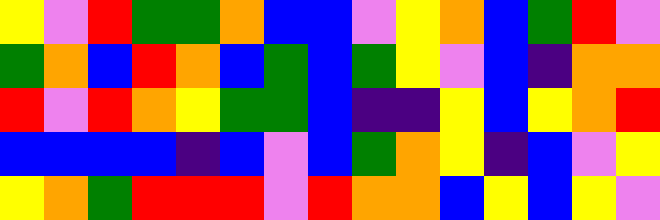[["yellow", "violet", "red", "green", "green", "orange", "blue", "blue", "violet", "yellow", "orange", "blue", "green", "red", "violet"], ["green", "orange", "blue", "red", "orange", "blue", "green", "blue", "green", "yellow", "violet", "blue", "indigo", "orange", "orange"], ["red", "violet", "red", "orange", "yellow", "green", "green", "blue", "indigo", "indigo", "yellow", "blue", "yellow", "orange", "red"], ["blue", "blue", "blue", "blue", "indigo", "blue", "violet", "blue", "green", "orange", "yellow", "indigo", "blue", "violet", "yellow"], ["yellow", "orange", "green", "red", "red", "red", "violet", "red", "orange", "orange", "blue", "yellow", "blue", "yellow", "violet"]]